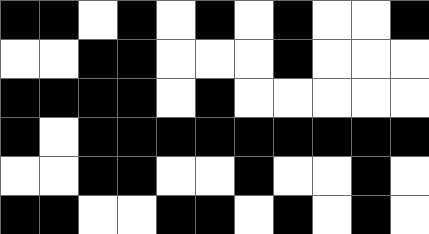[["black", "black", "white", "black", "white", "black", "white", "black", "white", "white", "black"], ["white", "white", "black", "black", "white", "white", "white", "black", "white", "white", "white"], ["black", "black", "black", "black", "white", "black", "white", "white", "white", "white", "white"], ["black", "white", "black", "black", "black", "black", "black", "black", "black", "black", "black"], ["white", "white", "black", "black", "white", "white", "black", "white", "white", "black", "white"], ["black", "black", "white", "white", "black", "black", "white", "black", "white", "black", "white"]]